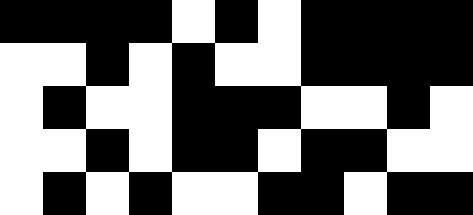[["black", "black", "black", "black", "white", "black", "white", "black", "black", "black", "black"], ["white", "white", "black", "white", "black", "white", "white", "black", "black", "black", "black"], ["white", "black", "white", "white", "black", "black", "black", "white", "white", "black", "white"], ["white", "white", "black", "white", "black", "black", "white", "black", "black", "white", "white"], ["white", "black", "white", "black", "white", "white", "black", "black", "white", "black", "black"]]